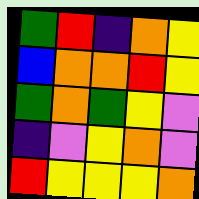[["green", "red", "indigo", "orange", "yellow"], ["blue", "orange", "orange", "red", "yellow"], ["green", "orange", "green", "yellow", "violet"], ["indigo", "violet", "yellow", "orange", "violet"], ["red", "yellow", "yellow", "yellow", "orange"]]